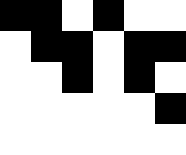[["black", "black", "white", "black", "white", "white"], ["white", "black", "black", "white", "black", "black"], ["white", "white", "black", "white", "black", "white"], ["white", "white", "white", "white", "white", "black"], ["white", "white", "white", "white", "white", "white"]]